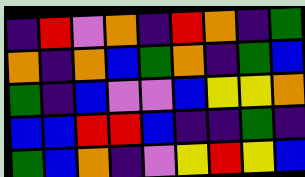[["indigo", "red", "violet", "orange", "indigo", "red", "orange", "indigo", "green"], ["orange", "indigo", "orange", "blue", "green", "orange", "indigo", "green", "blue"], ["green", "indigo", "blue", "violet", "violet", "blue", "yellow", "yellow", "orange"], ["blue", "blue", "red", "red", "blue", "indigo", "indigo", "green", "indigo"], ["green", "blue", "orange", "indigo", "violet", "yellow", "red", "yellow", "blue"]]